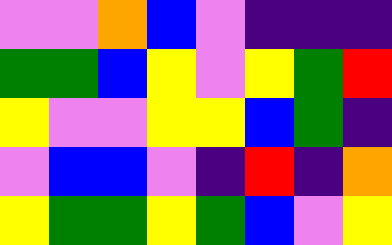[["violet", "violet", "orange", "blue", "violet", "indigo", "indigo", "indigo"], ["green", "green", "blue", "yellow", "violet", "yellow", "green", "red"], ["yellow", "violet", "violet", "yellow", "yellow", "blue", "green", "indigo"], ["violet", "blue", "blue", "violet", "indigo", "red", "indigo", "orange"], ["yellow", "green", "green", "yellow", "green", "blue", "violet", "yellow"]]